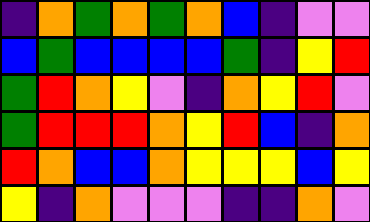[["indigo", "orange", "green", "orange", "green", "orange", "blue", "indigo", "violet", "violet"], ["blue", "green", "blue", "blue", "blue", "blue", "green", "indigo", "yellow", "red"], ["green", "red", "orange", "yellow", "violet", "indigo", "orange", "yellow", "red", "violet"], ["green", "red", "red", "red", "orange", "yellow", "red", "blue", "indigo", "orange"], ["red", "orange", "blue", "blue", "orange", "yellow", "yellow", "yellow", "blue", "yellow"], ["yellow", "indigo", "orange", "violet", "violet", "violet", "indigo", "indigo", "orange", "violet"]]